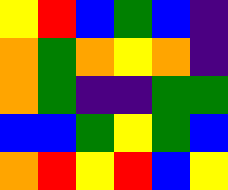[["yellow", "red", "blue", "green", "blue", "indigo"], ["orange", "green", "orange", "yellow", "orange", "indigo"], ["orange", "green", "indigo", "indigo", "green", "green"], ["blue", "blue", "green", "yellow", "green", "blue"], ["orange", "red", "yellow", "red", "blue", "yellow"]]